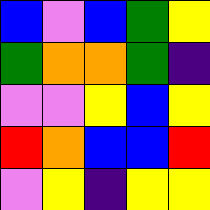[["blue", "violet", "blue", "green", "yellow"], ["green", "orange", "orange", "green", "indigo"], ["violet", "violet", "yellow", "blue", "yellow"], ["red", "orange", "blue", "blue", "red"], ["violet", "yellow", "indigo", "yellow", "yellow"]]